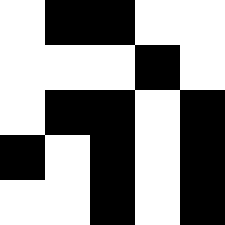[["white", "black", "black", "white", "white"], ["white", "white", "white", "black", "white"], ["white", "black", "black", "white", "black"], ["black", "white", "black", "white", "black"], ["white", "white", "black", "white", "black"]]